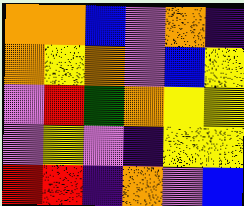[["orange", "orange", "blue", "violet", "orange", "indigo"], ["orange", "yellow", "orange", "violet", "blue", "yellow"], ["violet", "red", "green", "orange", "yellow", "yellow"], ["violet", "yellow", "violet", "indigo", "yellow", "yellow"], ["red", "red", "indigo", "orange", "violet", "blue"]]